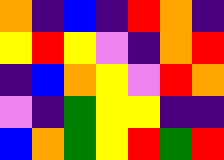[["orange", "indigo", "blue", "indigo", "red", "orange", "indigo"], ["yellow", "red", "yellow", "violet", "indigo", "orange", "red"], ["indigo", "blue", "orange", "yellow", "violet", "red", "orange"], ["violet", "indigo", "green", "yellow", "yellow", "indigo", "indigo"], ["blue", "orange", "green", "yellow", "red", "green", "red"]]